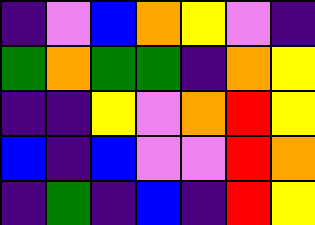[["indigo", "violet", "blue", "orange", "yellow", "violet", "indigo"], ["green", "orange", "green", "green", "indigo", "orange", "yellow"], ["indigo", "indigo", "yellow", "violet", "orange", "red", "yellow"], ["blue", "indigo", "blue", "violet", "violet", "red", "orange"], ["indigo", "green", "indigo", "blue", "indigo", "red", "yellow"]]